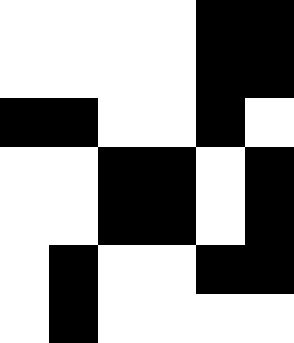[["white", "white", "white", "white", "black", "black"], ["white", "white", "white", "white", "black", "black"], ["black", "black", "white", "white", "black", "white"], ["white", "white", "black", "black", "white", "black"], ["white", "white", "black", "black", "white", "black"], ["white", "black", "white", "white", "black", "black"], ["white", "black", "white", "white", "white", "white"]]